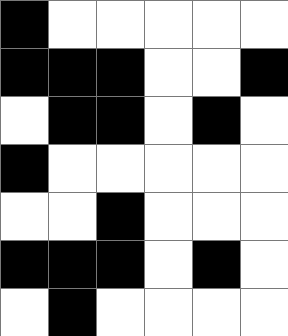[["black", "white", "white", "white", "white", "white"], ["black", "black", "black", "white", "white", "black"], ["white", "black", "black", "white", "black", "white"], ["black", "white", "white", "white", "white", "white"], ["white", "white", "black", "white", "white", "white"], ["black", "black", "black", "white", "black", "white"], ["white", "black", "white", "white", "white", "white"]]